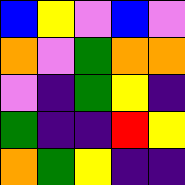[["blue", "yellow", "violet", "blue", "violet"], ["orange", "violet", "green", "orange", "orange"], ["violet", "indigo", "green", "yellow", "indigo"], ["green", "indigo", "indigo", "red", "yellow"], ["orange", "green", "yellow", "indigo", "indigo"]]